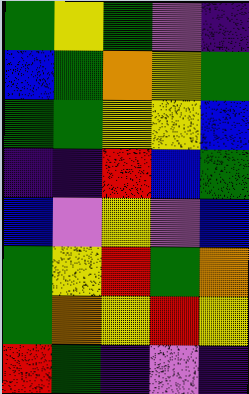[["green", "yellow", "green", "violet", "indigo"], ["blue", "green", "orange", "yellow", "green"], ["green", "green", "yellow", "yellow", "blue"], ["indigo", "indigo", "red", "blue", "green"], ["blue", "violet", "yellow", "violet", "blue"], ["green", "yellow", "red", "green", "orange"], ["green", "orange", "yellow", "red", "yellow"], ["red", "green", "indigo", "violet", "indigo"]]